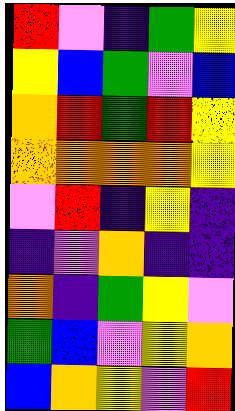[["red", "violet", "indigo", "green", "yellow"], ["yellow", "blue", "green", "violet", "blue"], ["orange", "red", "green", "red", "yellow"], ["orange", "orange", "orange", "orange", "yellow"], ["violet", "red", "indigo", "yellow", "indigo"], ["indigo", "violet", "orange", "indigo", "indigo"], ["orange", "indigo", "green", "yellow", "violet"], ["green", "blue", "violet", "yellow", "orange"], ["blue", "orange", "yellow", "violet", "red"]]